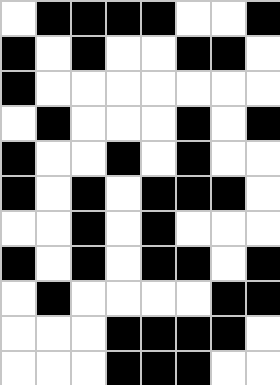[["white", "black", "black", "black", "black", "white", "white", "black"], ["black", "white", "black", "white", "white", "black", "black", "white"], ["black", "white", "white", "white", "white", "white", "white", "white"], ["white", "black", "white", "white", "white", "black", "white", "black"], ["black", "white", "white", "black", "white", "black", "white", "white"], ["black", "white", "black", "white", "black", "black", "black", "white"], ["white", "white", "black", "white", "black", "white", "white", "white"], ["black", "white", "black", "white", "black", "black", "white", "black"], ["white", "black", "white", "white", "white", "white", "black", "black"], ["white", "white", "white", "black", "black", "black", "black", "white"], ["white", "white", "white", "black", "black", "black", "white", "white"]]